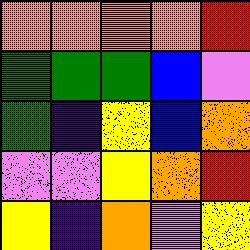[["orange", "orange", "orange", "orange", "red"], ["green", "green", "green", "blue", "violet"], ["green", "indigo", "yellow", "blue", "orange"], ["violet", "violet", "yellow", "orange", "red"], ["yellow", "indigo", "orange", "violet", "yellow"]]